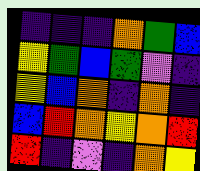[["indigo", "indigo", "indigo", "orange", "green", "blue"], ["yellow", "green", "blue", "green", "violet", "indigo"], ["yellow", "blue", "orange", "indigo", "orange", "indigo"], ["blue", "red", "orange", "yellow", "orange", "red"], ["red", "indigo", "violet", "indigo", "orange", "yellow"]]